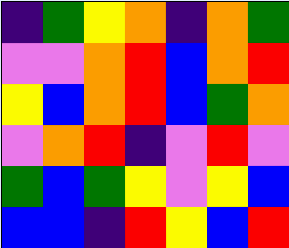[["indigo", "green", "yellow", "orange", "indigo", "orange", "green"], ["violet", "violet", "orange", "red", "blue", "orange", "red"], ["yellow", "blue", "orange", "red", "blue", "green", "orange"], ["violet", "orange", "red", "indigo", "violet", "red", "violet"], ["green", "blue", "green", "yellow", "violet", "yellow", "blue"], ["blue", "blue", "indigo", "red", "yellow", "blue", "red"]]